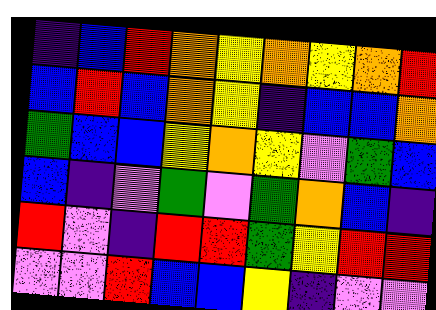[["indigo", "blue", "red", "orange", "yellow", "orange", "yellow", "orange", "red"], ["blue", "red", "blue", "orange", "yellow", "indigo", "blue", "blue", "orange"], ["green", "blue", "blue", "yellow", "orange", "yellow", "violet", "green", "blue"], ["blue", "indigo", "violet", "green", "violet", "green", "orange", "blue", "indigo"], ["red", "violet", "indigo", "red", "red", "green", "yellow", "red", "red"], ["violet", "violet", "red", "blue", "blue", "yellow", "indigo", "violet", "violet"]]